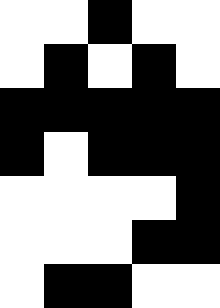[["white", "white", "black", "white", "white"], ["white", "black", "white", "black", "white"], ["black", "black", "black", "black", "black"], ["black", "white", "black", "black", "black"], ["white", "white", "white", "white", "black"], ["white", "white", "white", "black", "black"], ["white", "black", "black", "white", "white"]]